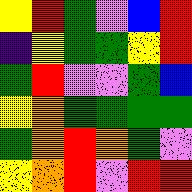[["yellow", "red", "green", "violet", "blue", "red"], ["indigo", "yellow", "green", "green", "yellow", "red"], ["green", "red", "violet", "violet", "green", "blue"], ["yellow", "orange", "green", "green", "green", "green"], ["green", "orange", "red", "orange", "green", "violet"], ["yellow", "orange", "red", "violet", "red", "red"]]